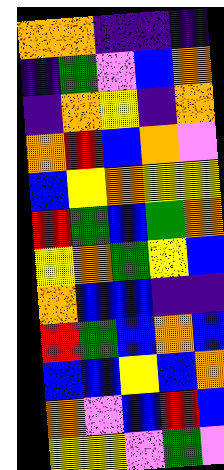[["orange", "orange", "indigo", "indigo", "indigo"], ["indigo", "green", "violet", "blue", "orange"], ["indigo", "orange", "yellow", "indigo", "orange"], ["orange", "red", "blue", "orange", "violet"], ["blue", "yellow", "orange", "yellow", "yellow"], ["red", "green", "blue", "green", "orange"], ["yellow", "orange", "green", "yellow", "blue"], ["orange", "blue", "blue", "indigo", "indigo"], ["red", "green", "blue", "orange", "blue"], ["blue", "blue", "yellow", "blue", "orange"], ["orange", "violet", "blue", "red", "blue"], ["yellow", "yellow", "violet", "green", "violet"]]